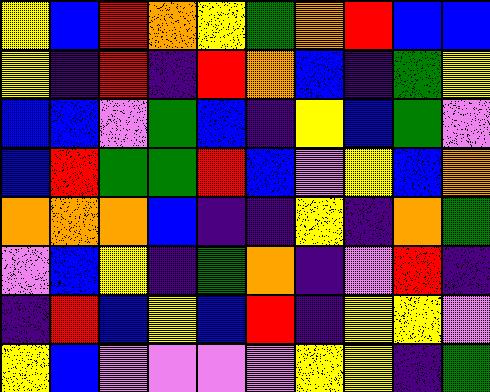[["yellow", "blue", "red", "orange", "yellow", "green", "orange", "red", "blue", "blue"], ["yellow", "indigo", "red", "indigo", "red", "orange", "blue", "indigo", "green", "yellow"], ["blue", "blue", "violet", "green", "blue", "indigo", "yellow", "blue", "green", "violet"], ["blue", "red", "green", "green", "red", "blue", "violet", "yellow", "blue", "orange"], ["orange", "orange", "orange", "blue", "indigo", "indigo", "yellow", "indigo", "orange", "green"], ["violet", "blue", "yellow", "indigo", "green", "orange", "indigo", "violet", "red", "indigo"], ["indigo", "red", "blue", "yellow", "blue", "red", "indigo", "yellow", "yellow", "violet"], ["yellow", "blue", "violet", "violet", "violet", "violet", "yellow", "yellow", "indigo", "green"]]